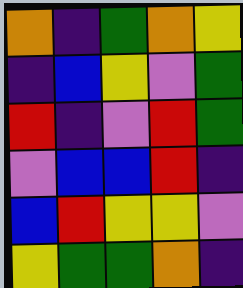[["orange", "indigo", "green", "orange", "yellow"], ["indigo", "blue", "yellow", "violet", "green"], ["red", "indigo", "violet", "red", "green"], ["violet", "blue", "blue", "red", "indigo"], ["blue", "red", "yellow", "yellow", "violet"], ["yellow", "green", "green", "orange", "indigo"]]